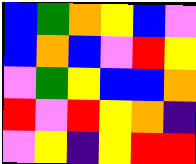[["blue", "green", "orange", "yellow", "blue", "violet"], ["blue", "orange", "blue", "violet", "red", "yellow"], ["violet", "green", "yellow", "blue", "blue", "orange"], ["red", "violet", "red", "yellow", "orange", "indigo"], ["violet", "yellow", "indigo", "yellow", "red", "red"]]